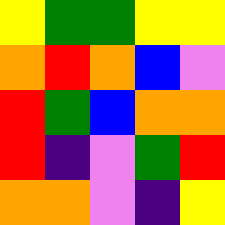[["yellow", "green", "green", "yellow", "yellow"], ["orange", "red", "orange", "blue", "violet"], ["red", "green", "blue", "orange", "orange"], ["red", "indigo", "violet", "green", "red"], ["orange", "orange", "violet", "indigo", "yellow"]]